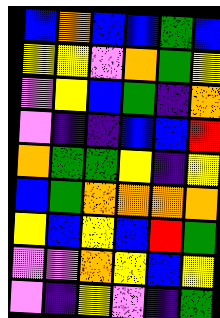[["blue", "orange", "blue", "blue", "green", "blue"], ["yellow", "yellow", "violet", "orange", "green", "yellow"], ["violet", "yellow", "blue", "green", "indigo", "orange"], ["violet", "indigo", "indigo", "blue", "blue", "red"], ["orange", "green", "green", "yellow", "indigo", "yellow"], ["blue", "green", "orange", "orange", "orange", "orange"], ["yellow", "blue", "yellow", "blue", "red", "green"], ["violet", "violet", "orange", "yellow", "blue", "yellow"], ["violet", "indigo", "yellow", "violet", "indigo", "green"]]